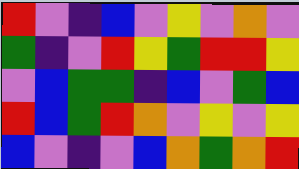[["red", "violet", "indigo", "blue", "violet", "yellow", "violet", "orange", "violet"], ["green", "indigo", "violet", "red", "yellow", "green", "red", "red", "yellow"], ["violet", "blue", "green", "green", "indigo", "blue", "violet", "green", "blue"], ["red", "blue", "green", "red", "orange", "violet", "yellow", "violet", "yellow"], ["blue", "violet", "indigo", "violet", "blue", "orange", "green", "orange", "red"]]